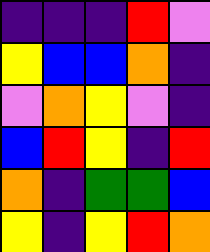[["indigo", "indigo", "indigo", "red", "violet"], ["yellow", "blue", "blue", "orange", "indigo"], ["violet", "orange", "yellow", "violet", "indigo"], ["blue", "red", "yellow", "indigo", "red"], ["orange", "indigo", "green", "green", "blue"], ["yellow", "indigo", "yellow", "red", "orange"]]